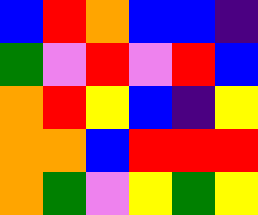[["blue", "red", "orange", "blue", "blue", "indigo"], ["green", "violet", "red", "violet", "red", "blue"], ["orange", "red", "yellow", "blue", "indigo", "yellow"], ["orange", "orange", "blue", "red", "red", "red"], ["orange", "green", "violet", "yellow", "green", "yellow"]]